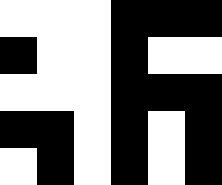[["white", "white", "white", "black", "black", "black"], ["black", "white", "white", "black", "white", "white"], ["white", "white", "white", "black", "black", "black"], ["black", "black", "white", "black", "white", "black"], ["white", "black", "white", "black", "white", "black"]]